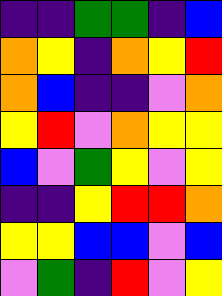[["indigo", "indigo", "green", "green", "indigo", "blue"], ["orange", "yellow", "indigo", "orange", "yellow", "red"], ["orange", "blue", "indigo", "indigo", "violet", "orange"], ["yellow", "red", "violet", "orange", "yellow", "yellow"], ["blue", "violet", "green", "yellow", "violet", "yellow"], ["indigo", "indigo", "yellow", "red", "red", "orange"], ["yellow", "yellow", "blue", "blue", "violet", "blue"], ["violet", "green", "indigo", "red", "violet", "yellow"]]